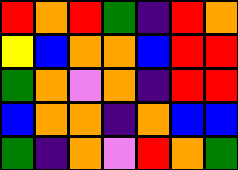[["red", "orange", "red", "green", "indigo", "red", "orange"], ["yellow", "blue", "orange", "orange", "blue", "red", "red"], ["green", "orange", "violet", "orange", "indigo", "red", "red"], ["blue", "orange", "orange", "indigo", "orange", "blue", "blue"], ["green", "indigo", "orange", "violet", "red", "orange", "green"]]